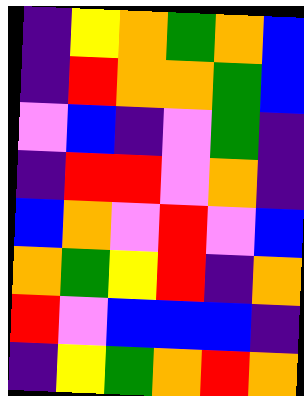[["indigo", "yellow", "orange", "green", "orange", "blue"], ["indigo", "red", "orange", "orange", "green", "blue"], ["violet", "blue", "indigo", "violet", "green", "indigo"], ["indigo", "red", "red", "violet", "orange", "indigo"], ["blue", "orange", "violet", "red", "violet", "blue"], ["orange", "green", "yellow", "red", "indigo", "orange"], ["red", "violet", "blue", "blue", "blue", "indigo"], ["indigo", "yellow", "green", "orange", "red", "orange"]]